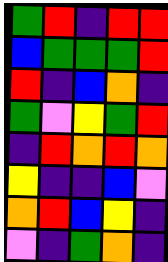[["green", "red", "indigo", "red", "red"], ["blue", "green", "green", "green", "red"], ["red", "indigo", "blue", "orange", "indigo"], ["green", "violet", "yellow", "green", "red"], ["indigo", "red", "orange", "red", "orange"], ["yellow", "indigo", "indigo", "blue", "violet"], ["orange", "red", "blue", "yellow", "indigo"], ["violet", "indigo", "green", "orange", "indigo"]]